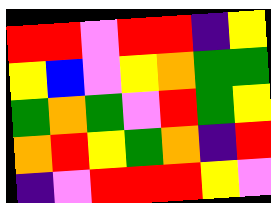[["red", "red", "violet", "red", "red", "indigo", "yellow"], ["yellow", "blue", "violet", "yellow", "orange", "green", "green"], ["green", "orange", "green", "violet", "red", "green", "yellow"], ["orange", "red", "yellow", "green", "orange", "indigo", "red"], ["indigo", "violet", "red", "red", "red", "yellow", "violet"]]